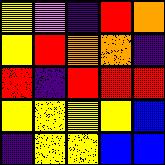[["yellow", "violet", "indigo", "red", "orange"], ["yellow", "red", "orange", "orange", "indigo"], ["red", "indigo", "red", "red", "red"], ["yellow", "yellow", "yellow", "yellow", "blue"], ["indigo", "yellow", "yellow", "blue", "blue"]]